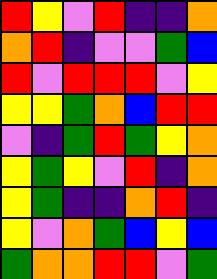[["red", "yellow", "violet", "red", "indigo", "indigo", "orange"], ["orange", "red", "indigo", "violet", "violet", "green", "blue"], ["red", "violet", "red", "red", "red", "violet", "yellow"], ["yellow", "yellow", "green", "orange", "blue", "red", "red"], ["violet", "indigo", "green", "red", "green", "yellow", "orange"], ["yellow", "green", "yellow", "violet", "red", "indigo", "orange"], ["yellow", "green", "indigo", "indigo", "orange", "red", "indigo"], ["yellow", "violet", "orange", "green", "blue", "yellow", "blue"], ["green", "orange", "orange", "red", "red", "violet", "green"]]